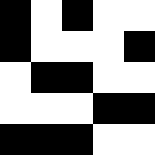[["black", "white", "black", "white", "white"], ["black", "white", "white", "white", "black"], ["white", "black", "black", "white", "white"], ["white", "white", "white", "black", "black"], ["black", "black", "black", "white", "white"]]